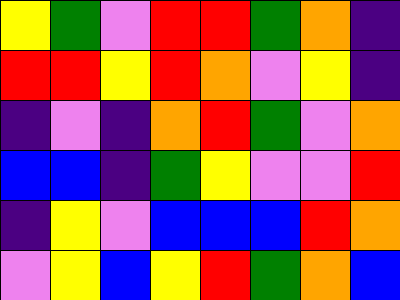[["yellow", "green", "violet", "red", "red", "green", "orange", "indigo"], ["red", "red", "yellow", "red", "orange", "violet", "yellow", "indigo"], ["indigo", "violet", "indigo", "orange", "red", "green", "violet", "orange"], ["blue", "blue", "indigo", "green", "yellow", "violet", "violet", "red"], ["indigo", "yellow", "violet", "blue", "blue", "blue", "red", "orange"], ["violet", "yellow", "blue", "yellow", "red", "green", "orange", "blue"]]